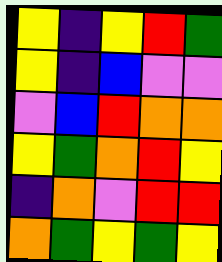[["yellow", "indigo", "yellow", "red", "green"], ["yellow", "indigo", "blue", "violet", "violet"], ["violet", "blue", "red", "orange", "orange"], ["yellow", "green", "orange", "red", "yellow"], ["indigo", "orange", "violet", "red", "red"], ["orange", "green", "yellow", "green", "yellow"]]